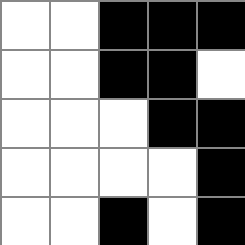[["white", "white", "black", "black", "black"], ["white", "white", "black", "black", "white"], ["white", "white", "white", "black", "black"], ["white", "white", "white", "white", "black"], ["white", "white", "black", "white", "black"]]